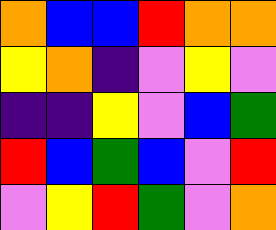[["orange", "blue", "blue", "red", "orange", "orange"], ["yellow", "orange", "indigo", "violet", "yellow", "violet"], ["indigo", "indigo", "yellow", "violet", "blue", "green"], ["red", "blue", "green", "blue", "violet", "red"], ["violet", "yellow", "red", "green", "violet", "orange"]]